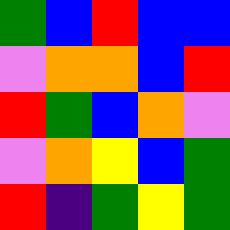[["green", "blue", "red", "blue", "blue"], ["violet", "orange", "orange", "blue", "red"], ["red", "green", "blue", "orange", "violet"], ["violet", "orange", "yellow", "blue", "green"], ["red", "indigo", "green", "yellow", "green"]]